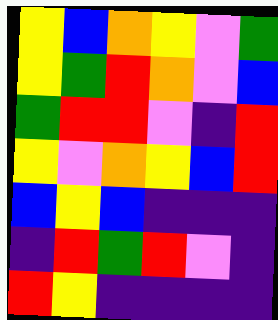[["yellow", "blue", "orange", "yellow", "violet", "green"], ["yellow", "green", "red", "orange", "violet", "blue"], ["green", "red", "red", "violet", "indigo", "red"], ["yellow", "violet", "orange", "yellow", "blue", "red"], ["blue", "yellow", "blue", "indigo", "indigo", "indigo"], ["indigo", "red", "green", "red", "violet", "indigo"], ["red", "yellow", "indigo", "indigo", "indigo", "indigo"]]